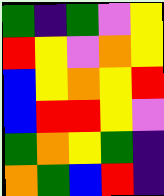[["green", "indigo", "green", "violet", "yellow"], ["red", "yellow", "violet", "orange", "yellow"], ["blue", "yellow", "orange", "yellow", "red"], ["blue", "red", "red", "yellow", "violet"], ["green", "orange", "yellow", "green", "indigo"], ["orange", "green", "blue", "red", "indigo"]]